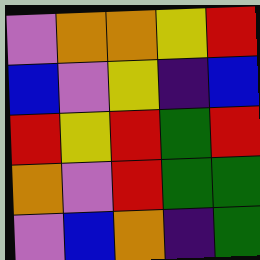[["violet", "orange", "orange", "yellow", "red"], ["blue", "violet", "yellow", "indigo", "blue"], ["red", "yellow", "red", "green", "red"], ["orange", "violet", "red", "green", "green"], ["violet", "blue", "orange", "indigo", "green"]]